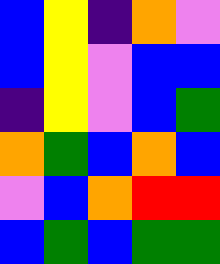[["blue", "yellow", "indigo", "orange", "violet"], ["blue", "yellow", "violet", "blue", "blue"], ["indigo", "yellow", "violet", "blue", "green"], ["orange", "green", "blue", "orange", "blue"], ["violet", "blue", "orange", "red", "red"], ["blue", "green", "blue", "green", "green"]]